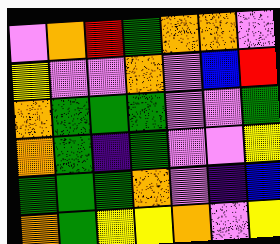[["violet", "orange", "red", "green", "orange", "orange", "violet"], ["yellow", "violet", "violet", "orange", "violet", "blue", "red"], ["orange", "green", "green", "green", "violet", "violet", "green"], ["orange", "green", "indigo", "green", "violet", "violet", "yellow"], ["green", "green", "green", "orange", "violet", "indigo", "blue"], ["orange", "green", "yellow", "yellow", "orange", "violet", "yellow"]]